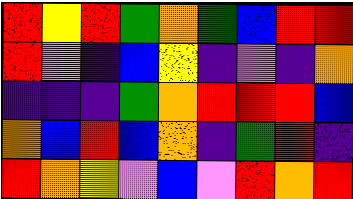[["red", "yellow", "red", "green", "orange", "green", "blue", "red", "red"], ["red", "violet", "indigo", "blue", "yellow", "indigo", "violet", "indigo", "orange"], ["indigo", "indigo", "indigo", "green", "orange", "red", "red", "red", "blue"], ["orange", "blue", "red", "blue", "orange", "indigo", "green", "red", "indigo"], ["red", "orange", "yellow", "violet", "blue", "violet", "red", "orange", "red"]]